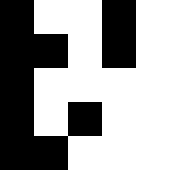[["black", "white", "white", "black", "white"], ["black", "black", "white", "black", "white"], ["black", "white", "white", "white", "white"], ["black", "white", "black", "white", "white"], ["black", "black", "white", "white", "white"]]